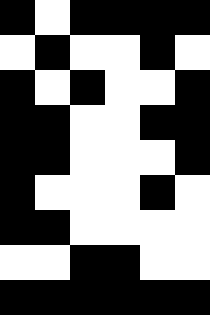[["black", "white", "black", "black", "black", "black"], ["white", "black", "white", "white", "black", "white"], ["black", "white", "black", "white", "white", "black"], ["black", "black", "white", "white", "black", "black"], ["black", "black", "white", "white", "white", "black"], ["black", "white", "white", "white", "black", "white"], ["black", "black", "white", "white", "white", "white"], ["white", "white", "black", "black", "white", "white"], ["black", "black", "black", "black", "black", "black"]]